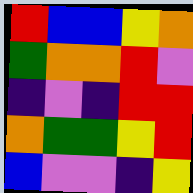[["red", "blue", "blue", "yellow", "orange"], ["green", "orange", "orange", "red", "violet"], ["indigo", "violet", "indigo", "red", "red"], ["orange", "green", "green", "yellow", "red"], ["blue", "violet", "violet", "indigo", "yellow"]]